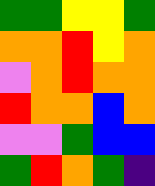[["green", "green", "yellow", "yellow", "green"], ["orange", "orange", "red", "yellow", "orange"], ["violet", "orange", "red", "orange", "orange"], ["red", "orange", "orange", "blue", "orange"], ["violet", "violet", "green", "blue", "blue"], ["green", "red", "orange", "green", "indigo"]]